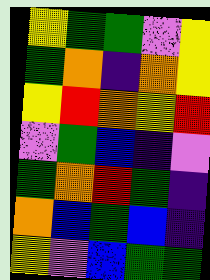[["yellow", "green", "green", "violet", "yellow"], ["green", "orange", "indigo", "orange", "yellow"], ["yellow", "red", "orange", "yellow", "red"], ["violet", "green", "blue", "indigo", "violet"], ["green", "orange", "red", "green", "indigo"], ["orange", "blue", "green", "blue", "indigo"], ["yellow", "violet", "blue", "green", "green"]]